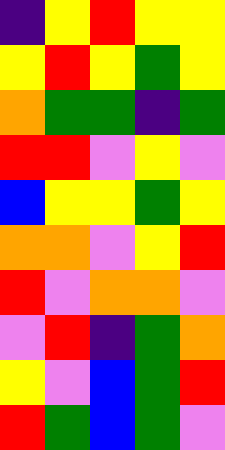[["indigo", "yellow", "red", "yellow", "yellow"], ["yellow", "red", "yellow", "green", "yellow"], ["orange", "green", "green", "indigo", "green"], ["red", "red", "violet", "yellow", "violet"], ["blue", "yellow", "yellow", "green", "yellow"], ["orange", "orange", "violet", "yellow", "red"], ["red", "violet", "orange", "orange", "violet"], ["violet", "red", "indigo", "green", "orange"], ["yellow", "violet", "blue", "green", "red"], ["red", "green", "blue", "green", "violet"]]